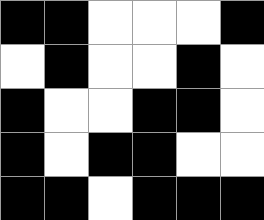[["black", "black", "white", "white", "white", "black"], ["white", "black", "white", "white", "black", "white"], ["black", "white", "white", "black", "black", "white"], ["black", "white", "black", "black", "white", "white"], ["black", "black", "white", "black", "black", "black"]]